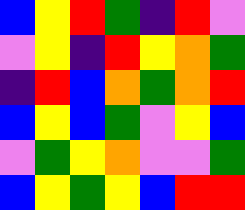[["blue", "yellow", "red", "green", "indigo", "red", "violet"], ["violet", "yellow", "indigo", "red", "yellow", "orange", "green"], ["indigo", "red", "blue", "orange", "green", "orange", "red"], ["blue", "yellow", "blue", "green", "violet", "yellow", "blue"], ["violet", "green", "yellow", "orange", "violet", "violet", "green"], ["blue", "yellow", "green", "yellow", "blue", "red", "red"]]